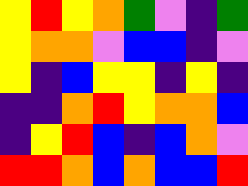[["yellow", "red", "yellow", "orange", "green", "violet", "indigo", "green"], ["yellow", "orange", "orange", "violet", "blue", "blue", "indigo", "violet"], ["yellow", "indigo", "blue", "yellow", "yellow", "indigo", "yellow", "indigo"], ["indigo", "indigo", "orange", "red", "yellow", "orange", "orange", "blue"], ["indigo", "yellow", "red", "blue", "indigo", "blue", "orange", "violet"], ["red", "red", "orange", "blue", "orange", "blue", "blue", "red"]]